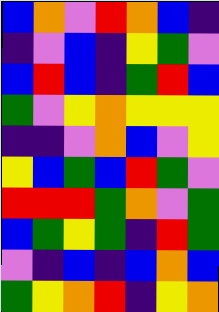[["blue", "orange", "violet", "red", "orange", "blue", "indigo"], ["indigo", "violet", "blue", "indigo", "yellow", "green", "violet"], ["blue", "red", "blue", "indigo", "green", "red", "blue"], ["green", "violet", "yellow", "orange", "yellow", "yellow", "yellow"], ["indigo", "indigo", "violet", "orange", "blue", "violet", "yellow"], ["yellow", "blue", "green", "blue", "red", "green", "violet"], ["red", "red", "red", "green", "orange", "violet", "green"], ["blue", "green", "yellow", "green", "indigo", "red", "green"], ["violet", "indigo", "blue", "indigo", "blue", "orange", "blue"], ["green", "yellow", "orange", "red", "indigo", "yellow", "orange"]]